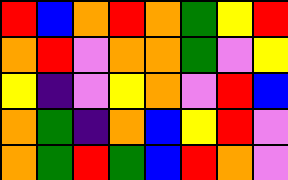[["red", "blue", "orange", "red", "orange", "green", "yellow", "red"], ["orange", "red", "violet", "orange", "orange", "green", "violet", "yellow"], ["yellow", "indigo", "violet", "yellow", "orange", "violet", "red", "blue"], ["orange", "green", "indigo", "orange", "blue", "yellow", "red", "violet"], ["orange", "green", "red", "green", "blue", "red", "orange", "violet"]]